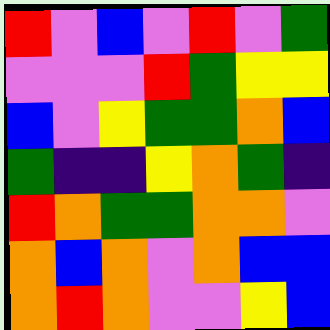[["red", "violet", "blue", "violet", "red", "violet", "green"], ["violet", "violet", "violet", "red", "green", "yellow", "yellow"], ["blue", "violet", "yellow", "green", "green", "orange", "blue"], ["green", "indigo", "indigo", "yellow", "orange", "green", "indigo"], ["red", "orange", "green", "green", "orange", "orange", "violet"], ["orange", "blue", "orange", "violet", "orange", "blue", "blue"], ["orange", "red", "orange", "violet", "violet", "yellow", "blue"]]